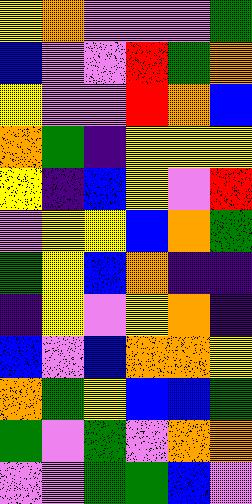[["yellow", "orange", "violet", "violet", "violet", "green"], ["blue", "violet", "violet", "red", "green", "orange"], ["yellow", "violet", "violet", "red", "orange", "blue"], ["orange", "green", "indigo", "yellow", "yellow", "yellow"], ["yellow", "indigo", "blue", "yellow", "violet", "red"], ["violet", "yellow", "yellow", "blue", "orange", "green"], ["green", "yellow", "blue", "orange", "indigo", "indigo"], ["indigo", "yellow", "violet", "yellow", "orange", "indigo"], ["blue", "violet", "blue", "orange", "orange", "yellow"], ["orange", "green", "yellow", "blue", "blue", "green"], ["green", "violet", "green", "violet", "orange", "orange"], ["violet", "violet", "green", "green", "blue", "violet"]]